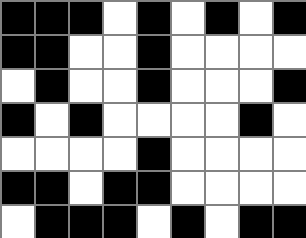[["black", "black", "black", "white", "black", "white", "black", "white", "black"], ["black", "black", "white", "white", "black", "white", "white", "white", "white"], ["white", "black", "white", "white", "black", "white", "white", "white", "black"], ["black", "white", "black", "white", "white", "white", "white", "black", "white"], ["white", "white", "white", "white", "black", "white", "white", "white", "white"], ["black", "black", "white", "black", "black", "white", "white", "white", "white"], ["white", "black", "black", "black", "white", "black", "white", "black", "black"]]